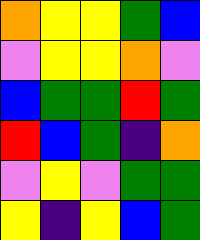[["orange", "yellow", "yellow", "green", "blue"], ["violet", "yellow", "yellow", "orange", "violet"], ["blue", "green", "green", "red", "green"], ["red", "blue", "green", "indigo", "orange"], ["violet", "yellow", "violet", "green", "green"], ["yellow", "indigo", "yellow", "blue", "green"]]